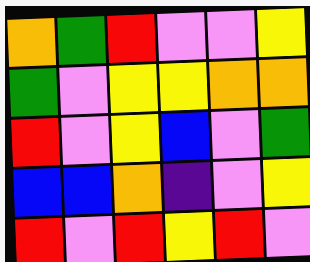[["orange", "green", "red", "violet", "violet", "yellow"], ["green", "violet", "yellow", "yellow", "orange", "orange"], ["red", "violet", "yellow", "blue", "violet", "green"], ["blue", "blue", "orange", "indigo", "violet", "yellow"], ["red", "violet", "red", "yellow", "red", "violet"]]